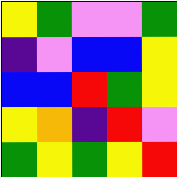[["yellow", "green", "violet", "violet", "green"], ["indigo", "violet", "blue", "blue", "yellow"], ["blue", "blue", "red", "green", "yellow"], ["yellow", "orange", "indigo", "red", "violet"], ["green", "yellow", "green", "yellow", "red"]]